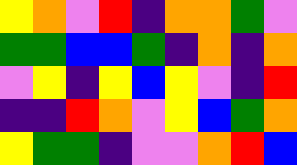[["yellow", "orange", "violet", "red", "indigo", "orange", "orange", "green", "violet"], ["green", "green", "blue", "blue", "green", "indigo", "orange", "indigo", "orange"], ["violet", "yellow", "indigo", "yellow", "blue", "yellow", "violet", "indigo", "red"], ["indigo", "indigo", "red", "orange", "violet", "yellow", "blue", "green", "orange"], ["yellow", "green", "green", "indigo", "violet", "violet", "orange", "red", "blue"]]